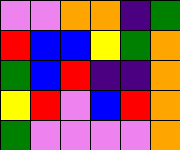[["violet", "violet", "orange", "orange", "indigo", "green"], ["red", "blue", "blue", "yellow", "green", "orange"], ["green", "blue", "red", "indigo", "indigo", "orange"], ["yellow", "red", "violet", "blue", "red", "orange"], ["green", "violet", "violet", "violet", "violet", "orange"]]